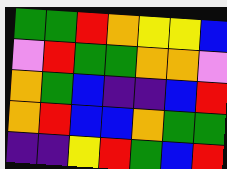[["green", "green", "red", "orange", "yellow", "yellow", "blue"], ["violet", "red", "green", "green", "orange", "orange", "violet"], ["orange", "green", "blue", "indigo", "indigo", "blue", "red"], ["orange", "red", "blue", "blue", "orange", "green", "green"], ["indigo", "indigo", "yellow", "red", "green", "blue", "red"]]